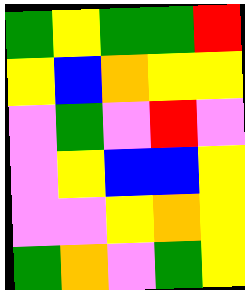[["green", "yellow", "green", "green", "red"], ["yellow", "blue", "orange", "yellow", "yellow"], ["violet", "green", "violet", "red", "violet"], ["violet", "yellow", "blue", "blue", "yellow"], ["violet", "violet", "yellow", "orange", "yellow"], ["green", "orange", "violet", "green", "yellow"]]